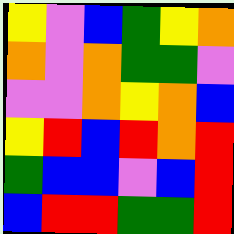[["yellow", "violet", "blue", "green", "yellow", "orange"], ["orange", "violet", "orange", "green", "green", "violet"], ["violet", "violet", "orange", "yellow", "orange", "blue"], ["yellow", "red", "blue", "red", "orange", "red"], ["green", "blue", "blue", "violet", "blue", "red"], ["blue", "red", "red", "green", "green", "red"]]